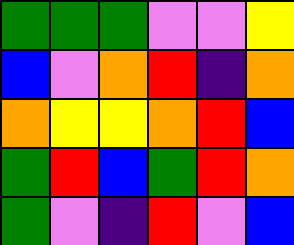[["green", "green", "green", "violet", "violet", "yellow"], ["blue", "violet", "orange", "red", "indigo", "orange"], ["orange", "yellow", "yellow", "orange", "red", "blue"], ["green", "red", "blue", "green", "red", "orange"], ["green", "violet", "indigo", "red", "violet", "blue"]]